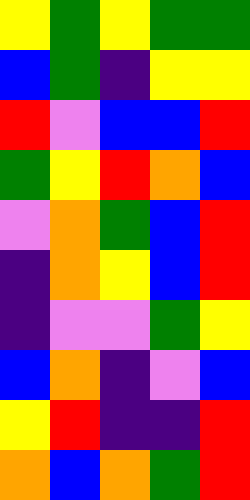[["yellow", "green", "yellow", "green", "green"], ["blue", "green", "indigo", "yellow", "yellow"], ["red", "violet", "blue", "blue", "red"], ["green", "yellow", "red", "orange", "blue"], ["violet", "orange", "green", "blue", "red"], ["indigo", "orange", "yellow", "blue", "red"], ["indigo", "violet", "violet", "green", "yellow"], ["blue", "orange", "indigo", "violet", "blue"], ["yellow", "red", "indigo", "indigo", "red"], ["orange", "blue", "orange", "green", "red"]]